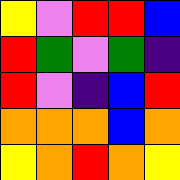[["yellow", "violet", "red", "red", "blue"], ["red", "green", "violet", "green", "indigo"], ["red", "violet", "indigo", "blue", "red"], ["orange", "orange", "orange", "blue", "orange"], ["yellow", "orange", "red", "orange", "yellow"]]